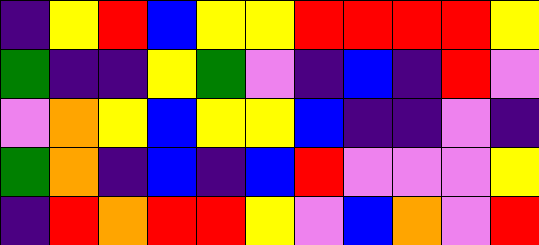[["indigo", "yellow", "red", "blue", "yellow", "yellow", "red", "red", "red", "red", "yellow"], ["green", "indigo", "indigo", "yellow", "green", "violet", "indigo", "blue", "indigo", "red", "violet"], ["violet", "orange", "yellow", "blue", "yellow", "yellow", "blue", "indigo", "indigo", "violet", "indigo"], ["green", "orange", "indigo", "blue", "indigo", "blue", "red", "violet", "violet", "violet", "yellow"], ["indigo", "red", "orange", "red", "red", "yellow", "violet", "blue", "orange", "violet", "red"]]